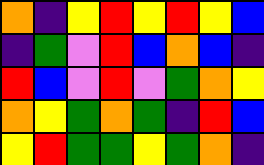[["orange", "indigo", "yellow", "red", "yellow", "red", "yellow", "blue"], ["indigo", "green", "violet", "red", "blue", "orange", "blue", "indigo"], ["red", "blue", "violet", "red", "violet", "green", "orange", "yellow"], ["orange", "yellow", "green", "orange", "green", "indigo", "red", "blue"], ["yellow", "red", "green", "green", "yellow", "green", "orange", "indigo"]]